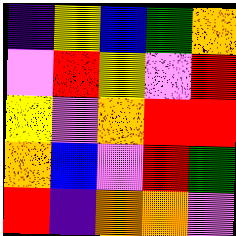[["indigo", "yellow", "blue", "green", "orange"], ["violet", "red", "yellow", "violet", "red"], ["yellow", "violet", "orange", "red", "red"], ["orange", "blue", "violet", "red", "green"], ["red", "indigo", "orange", "orange", "violet"]]